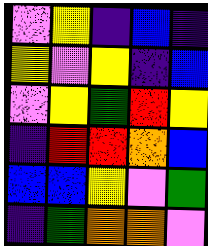[["violet", "yellow", "indigo", "blue", "indigo"], ["yellow", "violet", "yellow", "indigo", "blue"], ["violet", "yellow", "green", "red", "yellow"], ["indigo", "red", "red", "orange", "blue"], ["blue", "blue", "yellow", "violet", "green"], ["indigo", "green", "orange", "orange", "violet"]]